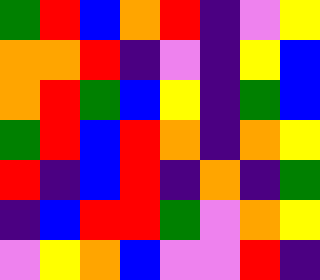[["green", "red", "blue", "orange", "red", "indigo", "violet", "yellow"], ["orange", "orange", "red", "indigo", "violet", "indigo", "yellow", "blue"], ["orange", "red", "green", "blue", "yellow", "indigo", "green", "blue"], ["green", "red", "blue", "red", "orange", "indigo", "orange", "yellow"], ["red", "indigo", "blue", "red", "indigo", "orange", "indigo", "green"], ["indigo", "blue", "red", "red", "green", "violet", "orange", "yellow"], ["violet", "yellow", "orange", "blue", "violet", "violet", "red", "indigo"]]